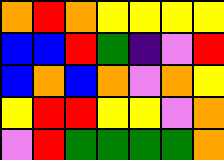[["orange", "red", "orange", "yellow", "yellow", "yellow", "yellow"], ["blue", "blue", "red", "green", "indigo", "violet", "red"], ["blue", "orange", "blue", "orange", "violet", "orange", "yellow"], ["yellow", "red", "red", "yellow", "yellow", "violet", "orange"], ["violet", "red", "green", "green", "green", "green", "orange"]]